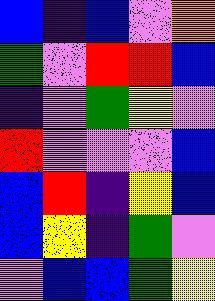[["blue", "indigo", "blue", "violet", "orange"], ["green", "violet", "red", "red", "blue"], ["indigo", "violet", "green", "yellow", "violet"], ["red", "violet", "violet", "violet", "blue"], ["blue", "red", "indigo", "yellow", "blue"], ["blue", "yellow", "indigo", "green", "violet"], ["violet", "blue", "blue", "green", "yellow"]]